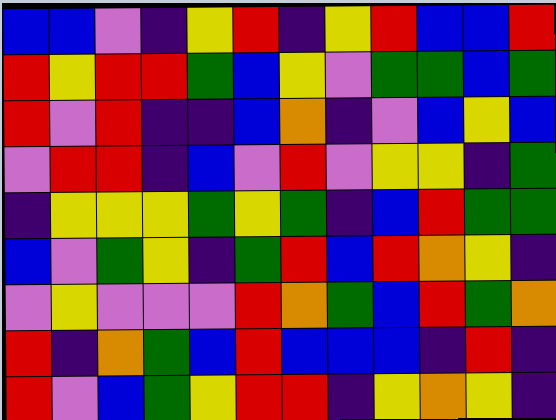[["blue", "blue", "violet", "indigo", "yellow", "red", "indigo", "yellow", "red", "blue", "blue", "red"], ["red", "yellow", "red", "red", "green", "blue", "yellow", "violet", "green", "green", "blue", "green"], ["red", "violet", "red", "indigo", "indigo", "blue", "orange", "indigo", "violet", "blue", "yellow", "blue"], ["violet", "red", "red", "indigo", "blue", "violet", "red", "violet", "yellow", "yellow", "indigo", "green"], ["indigo", "yellow", "yellow", "yellow", "green", "yellow", "green", "indigo", "blue", "red", "green", "green"], ["blue", "violet", "green", "yellow", "indigo", "green", "red", "blue", "red", "orange", "yellow", "indigo"], ["violet", "yellow", "violet", "violet", "violet", "red", "orange", "green", "blue", "red", "green", "orange"], ["red", "indigo", "orange", "green", "blue", "red", "blue", "blue", "blue", "indigo", "red", "indigo"], ["red", "violet", "blue", "green", "yellow", "red", "red", "indigo", "yellow", "orange", "yellow", "indigo"]]